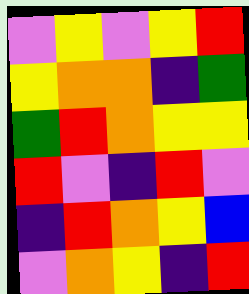[["violet", "yellow", "violet", "yellow", "red"], ["yellow", "orange", "orange", "indigo", "green"], ["green", "red", "orange", "yellow", "yellow"], ["red", "violet", "indigo", "red", "violet"], ["indigo", "red", "orange", "yellow", "blue"], ["violet", "orange", "yellow", "indigo", "red"]]